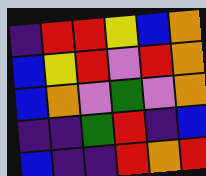[["indigo", "red", "red", "yellow", "blue", "orange"], ["blue", "yellow", "red", "violet", "red", "orange"], ["blue", "orange", "violet", "green", "violet", "orange"], ["indigo", "indigo", "green", "red", "indigo", "blue"], ["blue", "indigo", "indigo", "red", "orange", "red"]]